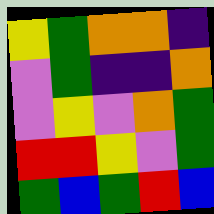[["yellow", "green", "orange", "orange", "indigo"], ["violet", "green", "indigo", "indigo", "orange"], ["violet", "yellow", "violet", "orange", "green"], ["red", "red", "yellow", "violet", "green"], ["green", "blue", "green", "red", "blue"]]